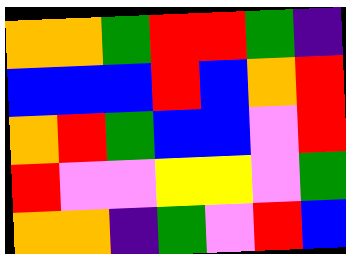[["orange", "orange", "green", "red", "red", "green", "indigo"], ["blue", "blue", "blue", "red", "blue", "orange", "red"], ["orange", "red", "green", "blue", "blue", "violet", "red"], ["red", "violet", "violet", "yellow", "yellow", "violet", "green"], ["orange", "orange", "indigo", "green", "violet", "red", "blue"]]